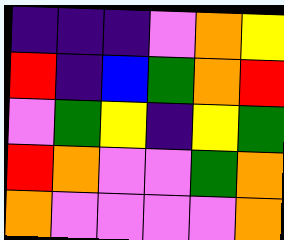[["indigo", "indigo", "indigo", "violet", "orange", "yellow"], ["red", "indigo", "blue", "green", "orange", "red"], ["violet", "green", "yellow", "indigo", "yellow", "green"], ["red", "orange", "violet", "violet", "green", "orange"], ["orange", "violet", "violet", "violet", "violet", "orange"]]